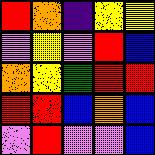[["red", "orange", "indigo", "yellow", "yellow"], ["violet", "yellow", "violet", "red", "blue"], ["orange", "yellow", "green", "red", "red"], ["red", "red", "blue", "orange", "blue"], ["violet", "red", "violet", "violet", "blue"]]